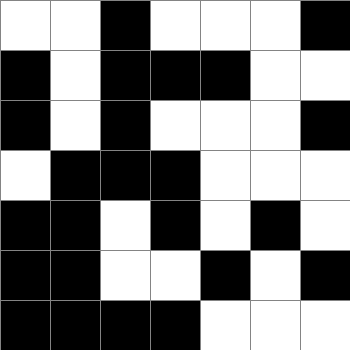[["white", "white", "black", "white", "white", "white", "black"], ["black", "white", "black", "black", "black", "white", "white"], ["black", "white", "black", "white", "white", "white", "black"], ["white", "black", "black", "black", "white", "white", "white"], ["black", "black", "white", "black", "white", "black", "white"], ["black", "black", "white", "white", "black", "white", "black"], ["black", "black", "black", "black", "white", "white", "white"]]